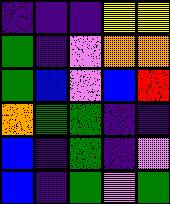[["indigo", "indigo", "indigo", "yellow", "yellow"], ["green", "indigo", "violet", "orange", "orange"], ["green", "blue", "violet", "blue", "red"], ["orange", "green", "green", "indigo", "indigo"], ["blue", "indigo", "green", "indigo", "violet"], ["blue", "indigo", "green", "violet", "green"]]